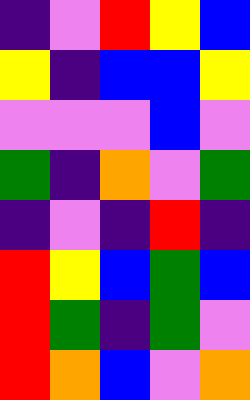[["indigo", "violet", "red", "yellow", "blue"], ["yellow", "indigo", "blue", "blue", "yellow"], ["violet", "violet", "violet", "blue", "violet"], ["green", "indigo", "orange", "violet", "green"], ["indigo", "violet", "indigo", "red", "indigo"], ["red", "yellow", "blue", "green", "blue"], ["red", "green", "indigo", "green", "violet"], ["red", "orange", "blue", "violet", "orange"]]